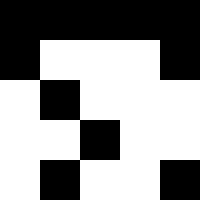[["black", "black", "black", "black", "black"], ["black", "white", "white", "white", "black"], ["white", "black", "white", "white", "white"], ["white", "white", "black", "white", "white"], ["white", "black", "white", "white", "black"]]